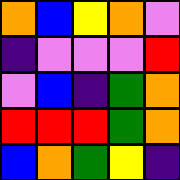[["orange", "blue", "yellow", "orange", "violet"], ["indigo", "violet", "violet", "violet", "red"], ["violet", "blue", "indigo", "green", "orange"], ["red", "red", "red", "green", "orange"], ["blue", "orange", "green", "yellow", "indigo"]]